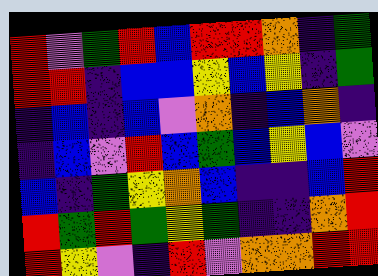[["red", "violet", "green", "red", "blue", "red", "red", "orange", "indigo", "green"], ["red", "red", "indigo", "blue", "blue", "yellow", "blue", "yellow", "indigo", "green"], ["indigo", "blue", "indigo", "blue", "violet", "orange", "indigo", "blue", "orange", "indigo"], ["indigo", "blue", "violet", "red", "blue", "green", "blue", "yellow", "blue", "violet"], ["blue", "indigo", "green", "yellow", "orange", "blue", "indigo", "indigo", "blue", "red"], ["red", "green", "red", "green", "yellow", "green", "indigo", "indigo", "orange", "red"], ["red", "yellow", "violet", "indigo", "red", "violet", "orange", "orange", "red", "red"]]